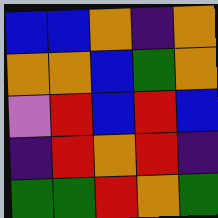[["blue", "blue", "orange", "indigo", "orange"], ["orange", "orange", "blue", "green", "orange"], ["violet", "red", "blue", "red", "blue"], ["indigo", "red", "orange", "red", "indigo"], ["green", "green", "red", "orange", "green"]]